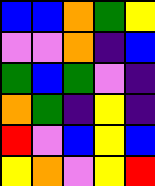[["blue", "blue", "orange", "green", "yellow"], ["violet", "violet", "orange", "indigo", "blue"], ["green", "blue", "green", "violet", "indigo"], ["orange", "green", "indigo", "yellow", "indigo"], ["red", "violet", "blue", "yellow", "blue"], ["yellow", "orange", "violet", "yellow", "red"]]